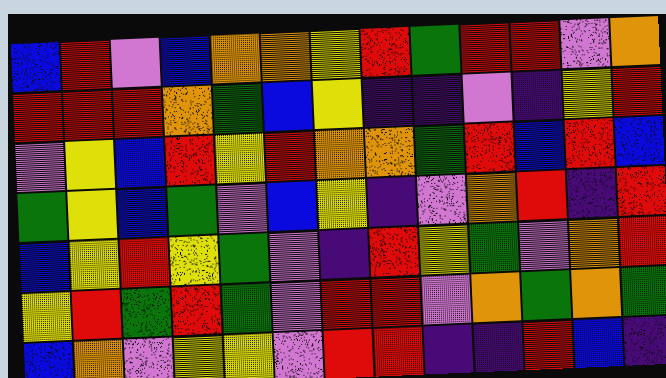[["blue", "red", "violet", "blue", "orange", "orange", "yellow", "red", "green", "red", "red", "violet", "orange"], ["red", "red", "red", "orange", "green", "blue", "yellow", "indigo", "indigo", "violet", "indigo", "yellow", "red"], ["violet", "yellow", "blue", "red", "yellow", "red", "orange", "orange", "green", "red", "blue", "red", "blue"], ["green", "yellow", "blue", "green", "violet", "blue", "yellow", "indigo", "violet", "orange", "red", "indigo", "red"], ["blue", "yellow", "red", "yellow", "green", "violet", "indigo", "red", "yellow", "green", "violet", "orange", "red"], ["yellow", "red", "green", "red", "green", "violet", "red", "red", "violet", "orange", "green", "orange", "green"], ["blue", "orange", "violet", "yellow", "yellow", "violet", "red", "red", "indigo", "indigo", "red", "blue", "indigo"]]